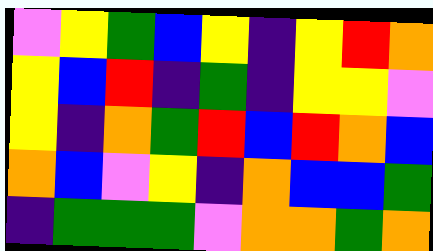[["violet", "yellow", "green", "blue", "yellow", "indigo", "yellow", "red", "orange"], ["yellow", "blue", "red", "indigo", "green", "indigo", "yellow", "yellow", "violet"], ["yellow", "indigo", "orange", "green", "red", "blue", "red", "orange", "blue"], ["orange", "blue", "violet", "yellow", "indigo", "orange", "blue", "blue", "green"], ["indigo", "green", "green", "green", "violet", "orange", "orange", "green", "orange"]]